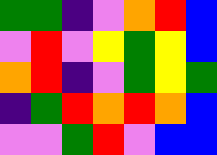[["green", "green", "indigo", "violet", "orange", "red", "blue"], ["violet", "red", "violet", "yellow", "green", "yellow", "blue"], ["orange", "red", "indigo", "violet", "green", "yellow", "green"], ["indigo", "green", "red", "orange", "red", "orange", "blue"], ["violet", "violet", "green", "red", "violet", "blue", "blue"]]